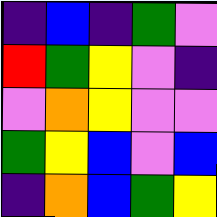[["indigo", "blue", "indigo", "green", "violet"], ["red", "green", "yellow", "violet", "indigo"], ["violet", "orange", "yellow", "violet", "violet"], ["green", "yellow", "blue", "violet", "blue"], ["indigo", "orange", "blue", "green", "yellow"]]